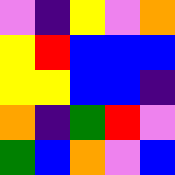[["violet", "indigo", "yellow", "violet", "orange"], ["yellow", "red", "blue", "blue", "blue"], ["yellow", "yellow", "blue", "blue", "indigo"], ["orange", "indigo", "green", "red", "violet"], ["green", "blue", "orange", "violet", "blue"]]